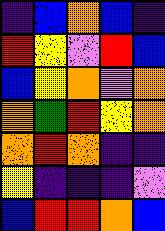[["indigo", "blue", "orange", "blue", "indigo"], ["red", "yellow", "violet", "red", "blue"], ["blue", "yellow", "orange", "violet", "orange"], ["orange", "green", "red", "yellow", "orange"], ["orange", "red", "orange", "indigo", "indigo"], ["yellow", "indigo", "indigo", "indigo", "violet"], ["blue", "red", "red", "orange", "blue"]]